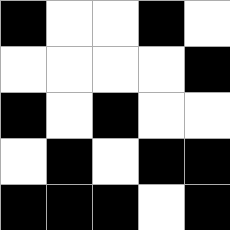[["black", "white", "white", "black", "white"], ["white", "white", "white", "white", "black"], ["black", "white", "black", "white", "white"], ["white", "black", "white", "black", "black"], ["black", "black", "black", "white", "black"]]